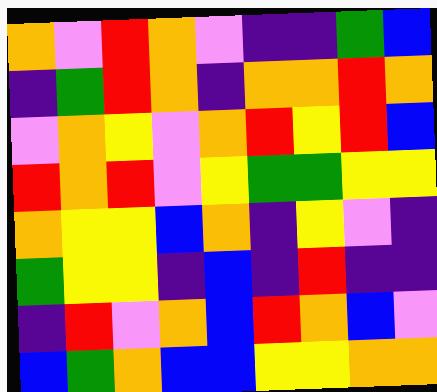[["orange", "violet", "red", "orange", "violet", "indigo", "indigo", "green", "blue"], ["indigo", "green", "red", "orange", "indigo", "orange", "orange", "red", "orange"], ["violet", "orange", "yellow", "violet", "orange", "red", "yellow", "red", "blue"], ["red", "orange", "red", "violet", "yellow", "green", "green", "yellow", "yellow"], ["orange", "yellow", "yellow", "blue", "orange", "indigo", "yellow", "violet", "indigo"], ["green", "yellow", "yellow", "indigo", "blue", "indigo", "red", "indigo", "indigo"], ["indigo", "red", "violet", "orange", "blue", "red", "orange", "blue", "violet"], ["blue", "green", "orange", "blue", "blue", "yellow", "yellow", "orange", "orange"]]